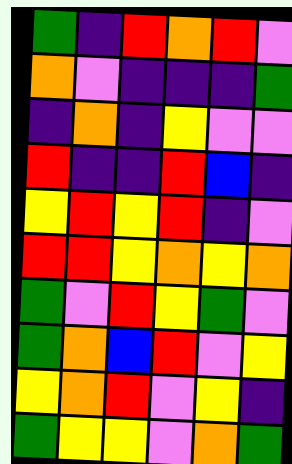[["green", "indigo", "red", "orange", "red", "violet"], ["orange", "violet", "indigo", "indigo", "indigo", "green"], ["indigo", "orange", "indigo", "yellow", "violet", "violet"], ["red", "indigo", "indigo", "red", "blue", "indigo"], ["yellow", "red", "yellow", "red", "indigo", "violet"], ["red", "red", "yellow", "orange", "yellow", "orange"], ["green", "violet", "red", "yellow", "green", "violet"], ["green", "orange", "blue", "red", "violet", "yellow"], ["yellow", "orange", "red", "violet", "yellow", "indigo"], ["green", "yellow", "yellow", "violet", "orange", "green"]]